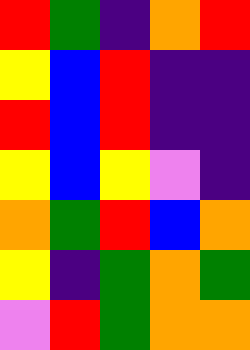[["red", "green", "indigo", "orange", "red"], ["yellow", "blue", "red", "indigo", "indigo"], ["red", "blue", "red", "indigo", "indigo"], ["yellow", "blue", "yellow", "violet", "indigo"], ["orange", "green", "red", "blue", "orange"], ["yellow", "indigo", "green", "orange", "green"], ["violet", "red", "green", "orange", "orange"]]